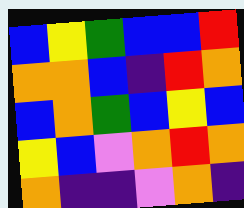[["blue", "yellow", "green", "blue", "blue", "red"], ["orange", "orange", "blue", "indigo", "red", "orange"], ["blue", "orange", "green", "blue", "yellow", "blue"], ["yellow", "blue", "violet", "orange", "red", "orange"], ["orange", "indigo", "indigo", "violet", "orange", "indigo"]]